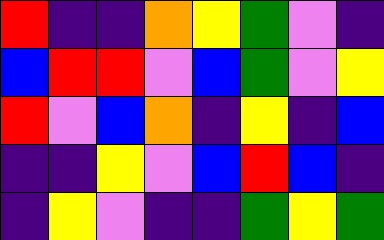[["red", "indigo", "indigo", "orange", "yellow", "green", "violet", "indigo"], ["blue", "red", "red", "violet", "blue", "green", "violet", "yellow"], ["red", "violet", "blue", "orange", "indigo", "yellow", "indigo", "blue"], ["indigo", "indigo", "yellow", "violet", "blue", "red", "blue", "indigo"], ["indigo", "yellow", "violet", "indigo", "indigo", "green", "yellow", "green"]]